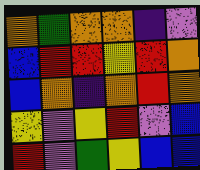[["orange", "green", "orange", "orange", "indigo", "violet"], ["blue", "red", "red", "yellow", "red", "orange"], ["blue", "orange", "indigo", "orange", "red", "orange"], ["yellow", "violet", "yellow", "red", "violet", "blue"], ["red", "violet", "green", "yellow", "blue", "blue"]]